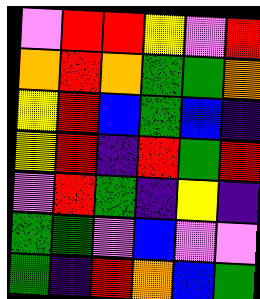[["violet", "red", "red", "yellow", "violet", "red"], ["orange", "red", "orange", "green", "green", "orange"], ["yellow", "red", "blue", "green", "blue", "indigo"], ["yellow", "red", "indigo", "red", "green", "red"], ["violet", "red", "green", "indigo", "yellow", "indigo"], ["green", "green", "violet", "blue", "violet", "violet"], ["green", "indigo", "red", "orange", "blue", "green"]]